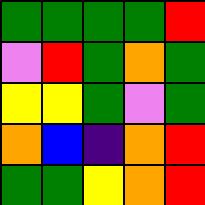[["green", "green", "green", "green", "red"], ["violet", "red", "green", "orange", "green"], ["yellow", "yellow", "green", "violet", "green"], ["orange", "blue", "indigo", "orange", "red"], ["green", "green", "yellow", "orange", "red"]]